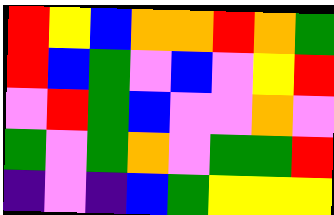[["red", "yellow", "blue", "orange", "orange", "red", "orange", "green"], ["red", "blue", "green", "violet", "blue", "violet", "yellow", "red"], ["violet", "red", "green", "blue", "violet", "violet", "orange", "violet"], ["green", "violet", "green", "orange", "violet", "green", "green", "red"], ["indigo", "violet", "indigo", "blue", "green", "yellow", "yellow", "yellow"]]